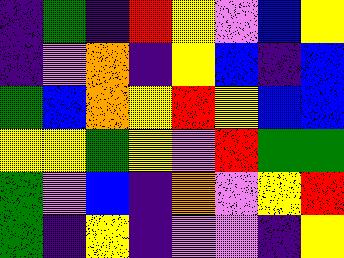[["indigo", "green", "indigo", "red", "yellow", "violet", "blue", "yellow"], ["indigo", "violet", "orange", "indigo", "yellow", "blue", "indigo", "blue"], ["green", "blue", "orange", "yellow", "red", "yellow", "blue", "blue"], ["yellow", "yellow", "green", "yellow", "violet", "red", "green", "green"], ["green", "violet", "blue", "indigo", "orange", "violet", "yellow", "red"], ["green", "indigo", "yellow", "indigo", "violet", "violet", "indigo", "yellow"]]